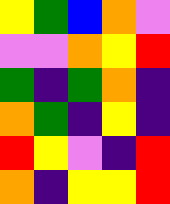[["yellow", "green", "blue", "orange", "violet"], ["violet", "violet", "orange", "yellow", "red"], ["green", "indigo", "green", "orange", "indigo"], ["orange", "green", "indigo", "yellow", "indigo"], ["red", "yellow", "violet", "indigo", "red"], ["orange", "indigo", "yellow", "yellow", "red"]]